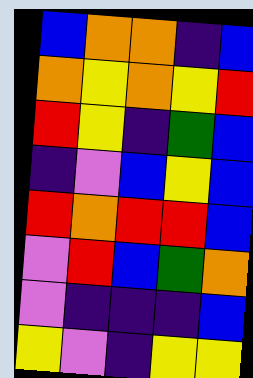[["blue", "orange", "orange", "indigo", "blue"], ["orange", "yellow", "orange", "yellow", "red"], ["red", "yellow", "indigo", "green", "blue"], ["indigo", "violet", "blue", "yellow", "blue"], ["red", "orange", "red", "red", "blue"], ["violet", "red", "blue", "green", "orange"], ["violet", "indigo", "indigo", "indigo", "blue"], ["yellow", "violet", "indigo", "yellow", "yellow"]]